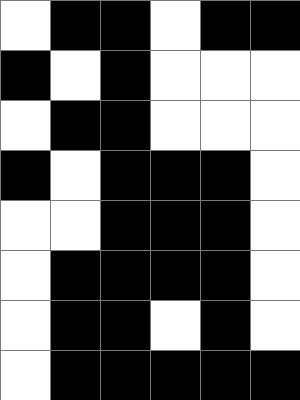[["white", "black", "black", "white", "black", "black"], ["black", "white", "black", "white", "white", "white"], ["white", "black", "black", "white", "white", "white"], ["black", "white", "black", "black", "black", "white"], ["white", "white", "black", "black", "black", "white"], ["white", "black", "black", "black", "black", "white"], ["white", "black", "black", "white", "black", "white"], ["white", "black", "black", "black", "black", "black"]]